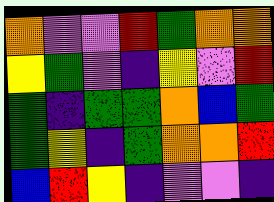[["orange", "violet", "violet", "red", "green", "orange", "orange"], ["yellow", "green", "violet", "indigo", "yellow", "violet", "red"], ["green", "indigo", "green", "green", "orange", "blue", "green"], ["green", "yellow", "indigo", "green", "orange", "orange", "red"], ["blue", "red", "yellow", "indigo", "violet", "violet", "indigo"]]